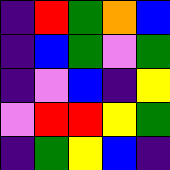[["indigo", "red", "green", "orange", "blue"], ["indigo", "blue", "green", "violet", "green"], ["indigo", "violet", "blue", "indigo", "yellow"], ["violet", "red", "red", "yellow", "green"], ["indigo", "green", "yellow", "blue", "indigo"]]